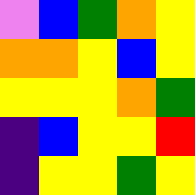[["violet", "blue", "green", "orange", "yellow"], ["orange", "orange", "yellow", "blue", "yellow"], ["yellow", "yellow", "yellow", "orange", "green"], ["indigo", "blue", "yellow", "yellow", "red"], ["indigo", "yellow", "yellow", "green", "yellow"]]